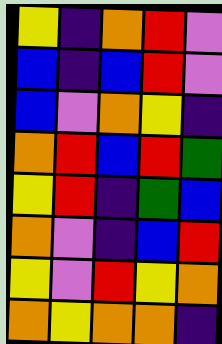[["yellow", "indigo", "orange", "red", "violet"], ["blue", "indigo", "blue", "red", "violet"], ["blue", "violet", "orange", "yellow", "indigo"], ["orange", "red", "blue", "red", "green"], ["yellow", "red", "indigo", "green", "blue"], ["orange", "violet", "indigo", "blue", "red"], ["yellow", "violet", "red", "yellow", "orange"], ["orange", "yellow", "orange", "orange", "indigo"]]